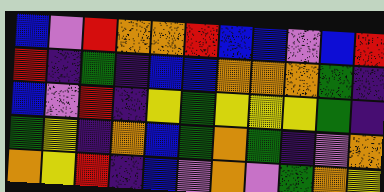[["blue", "violet", "red", "orange", "orange", "red", "blue", "blue", "violet", "blue", "red"], ["red", "indigo", "green", "indigo", "blue", "blue", "orange", "orange", "orange", "green", "indigo"], ["blue", "violet", "red", "indigo", "yellow", "green", "yellow", "yellow", "yellow", "green", "indigo"], ["green", "yellow", "indigo", "orange", "blue", "green", "orange", "green", "indigo", "violet", "orange"], ["orange", "yellow", "red", "indigo", "blue", "violet", "orange", "violet", "green", "orange", "yellow"]]